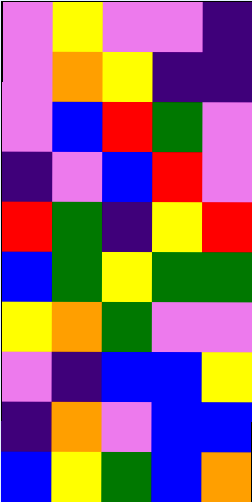[["violet", "yellow", "violet", "violet", "indigo"], ["violet", "orange", "yellow", "indigo", "indigo"], ["violet", "blue", "red", "green", "violet"], ["indigo", "violet", "blue", "red", "violet"], ["red", "green", "indigo", "yellow", "red"], ["blue", "green", "yellow", "green", "green"], ["yellow", "orange", "green", "violet", "violet"], ["violet", "indigo", "blue", "blue", "yellow"], ["indigo", "orange", "violet", "blue", "blue"], ["blue", "yellow", "green", "blue", "orange"]]